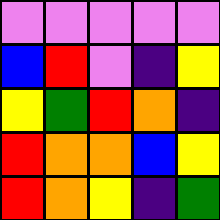[["violet", "violet", "violet", "violet", "violet"], ["blue", "red", "violet", "indigo", "yellow"], ["yellow", "green", "red", "orange", "indigo"], ["red", "orange", "orange", "blue", "yellow"], ["red", "orange", "yellow", "indigo", "green"]]